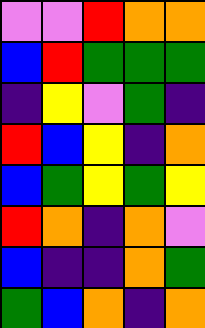[["violet", "violet", "red", "orange", "orange"], ["blue", "red", "green", "green", "green"], ["indigo", "yellow", "violet", "green", "indigo"], ["red", "blue", "yellow", "indigo", "orange"], ["blue", "green", "yellow", "green", "yellow"], ["red", "orange", "indigo", "orange", "violet"], ["blue", "indigo", "indigo", "orange", "green"], ["green", "blue", "orange", "indigo", "orange"]]